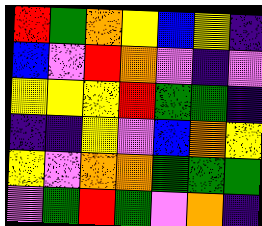[["red", "green", "orange", "yellow", "blue", "yellow", "indigo"], ["blue", "violet", "red", "orange", "violet", "indigo", "violet"], ["yellow", "yellow", "yellow", "red", "green", "green", "indigo"], ["indigo", "indigo", "yellow", "violet", "blue", "orange", "yellow"], ["yellow", "violet", "orange", "orange", "green", "green", "green"], ["violet", "green", "red", "green", "violet", "orange", "indigo"]]